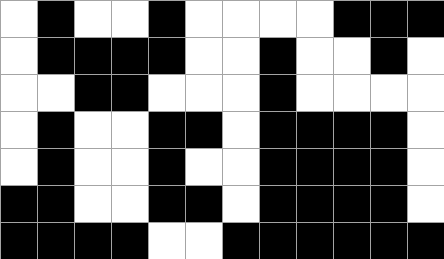[["white", "black", "white", "white", "black", "white", "white", "white", "white", "black", "black", "black"], ["white", "black", "black", "black", "black", "white", "white", "black", "white", "white", "black", "white"], ["white", "white", "black", "black", "white", "white", "white", "black", "white", "white", "white", "white"], ["white", "black", "white", "white", "black", "black", "white", "black", "black", "black", "black", "white"], ["white", "black", "white", "white", "black", "white", "white", "black", "black", "black", "black", "white"], ["black", "black", "white", "white", "black", "black", "white", "black", "black", "black", "black", "white"], ["black", "black", "black", "black", "white", "white", "black", "black", "black", "black", "black", "black"]]